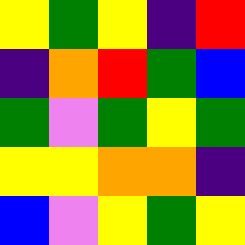[["yellow", "green", "yellow", "indigo", "red"], ["indigo", "orange", "red", "green", "blue"], ["green", "violet", "green", "yellow", "green"], ["yellow", "yellow", "orange", "orange", "indigo"], ["blue", "violet", "yellow", "green", "yellow"]]